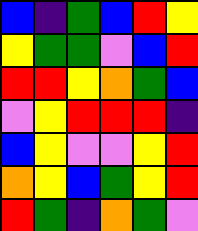[["blue", "indigo", "green", "blue", "red", "yellow"], ["yellow", "green", "green", "violet", "blue", "red"], ["red", "red", "yellow", "orange", "green", "blue"], ["violet", "yellow", "red", "red", "red", "indigo"], ["blue", "yellow", "violet", "violet", "yellow", "red"], ["orange", "yellow", "blue", "green", "yellow", "red"], ["red", "green", "indigo", "orange", "green", "violet"]]